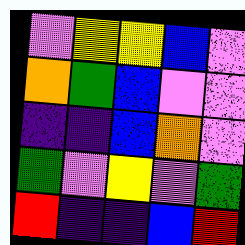[["violet", "yellow", "yellow", "blue", "violet"], ["orange", "green", "blue", "violet", "violet"], ["indigo", "indigo", "blue", "orange", "violet"], ["green", "violet", "yellow", "violet", "green"], ["red", "indigo", "indigo", "blue", "red"]]